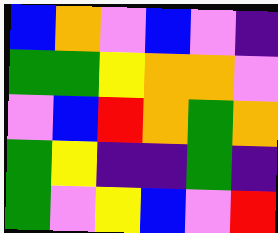[["blue", "orange", "violet", "blue", "violet", "indigo"], ["green", "green", "yellow", "orange", "orange", "violet"], ["violet", "blue", "red", "orange", "green", "orange"], ["green", "yellow", "indigo", "indigo", "green", "indigo"], ["green", "violet", "yellow", "blue", "violet", "red"]]